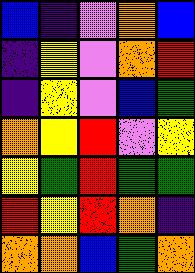[["blue", "indigo", "violet", "orange", "blue"], ["indigo", "yellow", "violet", "orange", "red"], ["indigo", "yellow", "violet", "blue", "green"], ["orange", "yellow", "red", "violet", "yellow"], ["yellow", "green", "red", "green", "green"], ["red", "yellow", "red", "orange", "indigo"], ["orange", "orange", "blue", "green", "orange"]]